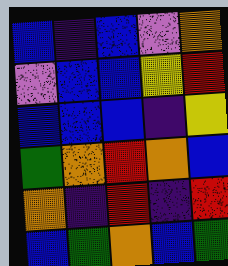[["blue", "indigo", "blue", "violet", "orange"], ["violet", "blue", "blue", "yellow", "red"], ["blue", "blue", "blue", "indigo", "yellow"], ["green", "orange", "red", "orange", "blue"], ["orange", "indigo", "red", "indigo", "red"], ["blue", "green", "orange", "blue", "green"]]